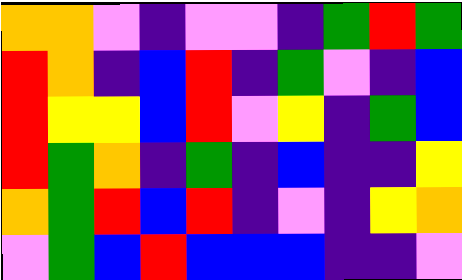[["orange", "orange", "violet", "indigo", "violet", "violet", "indigo", "green", "red", "green"], ["red", "orange", "indigo", "blue", "red", "indigo", "green", "violet", "indigo", "blue"], ["red", "yellow", "yellow", "blue", "red", "violet", "yellow", "indigo", "green", "blue"], ["red", "green", "orange", "indigo", "green", "indigo", "blue", "indigo", "indigo", "yellow"], ["orange", "green", "red", "blue", "red", "indigo", "violet", "indigo", "yellow", "orange"], ["violet", "green", "blue", "red", "blue", "blue", "blue", "indigo", "indigo", "violet"]]